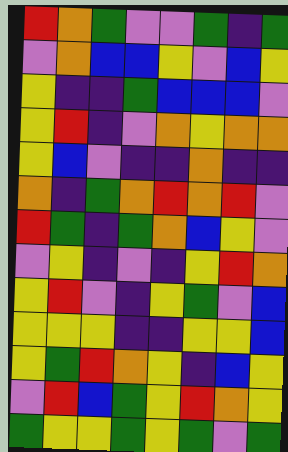[["red", "orange", "green", "violet", "violet", "green", "indigo", "green"], ["violet", "orange", "blue", "blue", "yellow", "violet", "blue", "yellow"], ["yellow", "indigo", "indigo", "green", "blue", "blue", "blue", "violet"], ["yellow", "red", "indigo", "violet", "orange", "yellow", "orange", "orange"], ["yellow", "blue", "violet", "indigo", "indigo", "orange", "indigo", "indigo"], ["orange", "indigo", "green", "orange", "red", "orange", "red", "violet"], ["red", "green", "indigo", "green", "orange", "blue", "yellow", "violet"], ["violet", "yellow", "indigo", "violet", "indigo", "yellow", "red", "orange"], ["yellow", "red", "violet", "indigo", "yellow", "green", "violet", "blue"], ["yellow", "yellow", "yellow", "indigo", "indigo", "yellow", "yellow", "blue"], ["yellow", "green", "red", "orange", "yellow", "indigo", "blue", "yellow"], ["violet", "red", "blue", "green", "yellow", "red", "orange", "yellow"], ["green", "yellow", "yellow", "green", "yellow", "green", "violet", "green"]]